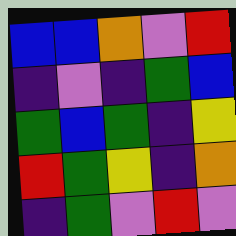[["blue", "blue", "orange", "violet", "red"], ["indigo", "violet", "indigo", "green", "blue"], ["green", "blue", "green", "indigo", "yellow"], ["red", "green", "yellow", "indigo", "orange"], ["indigo", "green", "violet", "red", "violet"]]